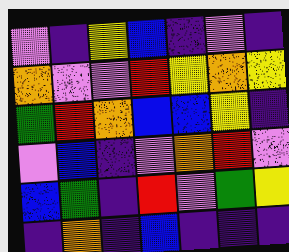[["violet", "indigo", "yellow", "blue", "indigo", "violet", "indigo"], ["orange", "violet", "violet", "red", "yellow", "orange", "yellow"], ["green", "red", "orange", "blue", "blue", "yellow", "indigo"], ["violet", "blue", "indigo", "violet", "orange", "red", "violet"], ["blue", "green", "indigo", "red", "violet", "green", "yellow"], ["indigo", "orange", "indigo", "blue", "indigo", "indigo", "indigo"]]